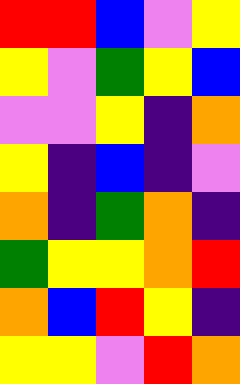[["red", "red", "blue", "violet", "yellow"], ["yellow", "violet", "green", "yellow", "blue"], ["violet", "violet", "yellow", "indigo", "orange"], ["yellow", "indigo", "blue", "indigo", "violet"], ["orange", "indigo", "green", "orange", "indigo"], ["green", "yellow", "yellow", "orange", "red"], ["orange", "blue", "red", "yellow", "indigo"], ["yellow", "yellow", "violet", "red", "orange"]]